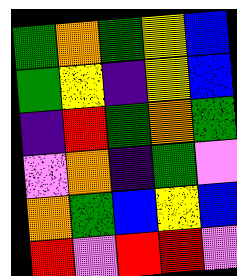[["green", "orange", "green", "yellow", "blue"], ["green", "yellow", "indigo", "yellow", "blue"], ["indigo", "red", "green", "orange", "green"], ["violet", "orange", "indigo", "green", "violet"], ["orange", "green", "blue", "yellow", "blue"], ["red", "violet", "red", "red", "violet"]]